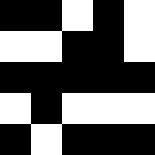[["black", "black", "white", "black", "white"], ["white", "white", "black", "black", "white"], ["black", "black", "black", "black", "black"], ["white", "black", "white", "white", "white"], ["black", "white", "black", "black", "black"]]